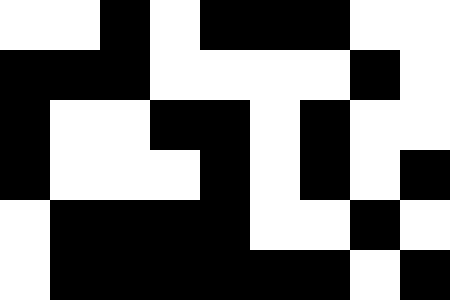[["white", "white", "black", "white", "black", "black", "black", "white", "white"], ["black", "black", "black", "white", "white", "white", "white", "black", "white"], ["black", "white", "white", "black", "black", "white", "black", "white", "white"], ["black", "white", "white", "white", "black", "white", "black", "white", "black"], ["white", "black", "black", "black", "black", "white", "white", "black", "white"], ["white", "black", "black", "black", "black", "black", "black", "white", "black"]]